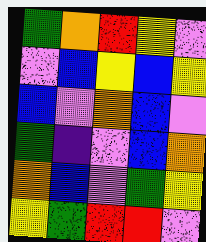[["green", "orange", "red", "yellow", "violet"], ["violet", "blue", "yellow", "blue", "yellow"], ["blue", "violet", "orange", "blue", "violet"], ["green", "indigo", "violet", "blue", "orange"], ["orange", "blue", "violet", "green", "yellow"], ["yellow", "green", "red", "red", "violet"]]